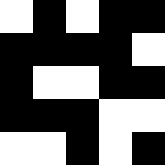[["white", "black", "white", "black", "black"], ["black", "black", "black", "black", "white"], ["black", "white", "white", "black", "black"], ["black", "black", "black", "white", "white"], ["white", "white", "black", "white", "black"]]